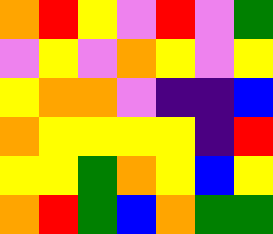[["orange", "red", "yellow", "violet", "red", "violet", "green"], ["violet", "yellow", "violet", "orange", "yellow", "violet", "yellow"], ["yellow", "orange", "orange", "violet", "indigo", "indigo", "blue"], ["orange", "yellow", "yellow", "yellow", "yellow", "indigo", "red"], ["yellow", "yellow", "green", "orange", "yellow", "blue", "yellow"], ["orange", "red", "green", "blue", "orange", "green", "green"]]